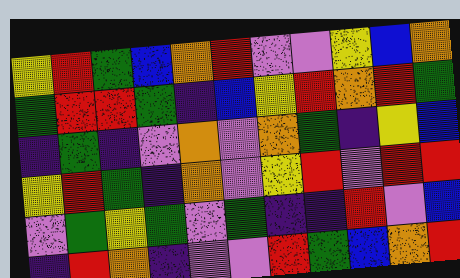[["yellow", "red", "green", "blue", "orange", "red", "violet", "violet", "yellow", "blue", "orange"], ["green", "red", "red", "green", "indigo", "blue", "yellow", "red", "orange", "red", "green"], ["indigo", "green", "indigo", "violet", "orange", "violet", "orange", "green", "indigo", "yellow", "blue"], ["yellow", "red", "green", "indigo", "orange", "violet", "yellow", "red", "violet", "red", "red"], ["violet", "green", "yellow", "green", "violet", "green", "indigo", "indigo", "red", "violet", "blue"], ["indigo", "red", "orange", "indigo", "violet", "violet", "red", "green", "blue", "orange", "red"]]